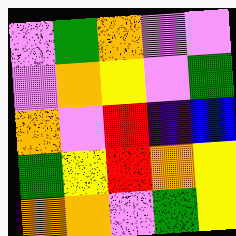[["violet", "green", "orange", "violet", "violet"], ["violet", "orange", "yellow", "violet", "green"], ["orange", "violet", "red", "indigo", "blue"], ["green", "yellow", "red", "orange", "yellow"], ["orange", "orange", "violet", "green", "yellow"]]